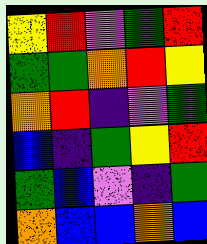[["yellow", "red", "violet", "green", "red"], ["green", "green", "orange", "red", "yellow"], ["orange", "red", "indigo", "violet", "green"], ["blue", "indigo", "green", "yellow", "red"], ["green", "blue", "violet", "indigo", "green"], ["orange", "blue", "blue", "orange", "blue"]]